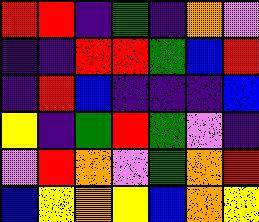[["red", "red", "indigo", "green", "indigo", "orange", "violet"], ["indigo", "indigo", "red", "red", "green", "blue", "red"], ["indigo", "red", "blue", "indigo", "indigo", "indigo", "blue"], ["yellow", "indigo", "green", "red", "green", "violet", "indigo"], ["violet", "red", "orange", "violet", "green", "orange", "red"], ["blue", "yellow", "orange", "yellow", "blue", "orange", "yellow"]]